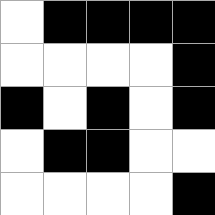[["white", "black", "black", "black", "black"], ["white", "white", "white", "white", "black"], ["black", "white", "black", "white", "black"], ["white", "black", "black", "white", "white"], ["white", "white", "white", "white", "black"]]